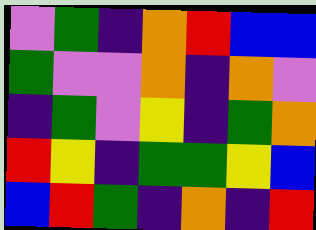[["violet", "green", "indigo", "orange", "red", "blue", "blue"], ["green", "violet", "violet", "orange", "indigo", "orange", "violet"], ["indigo", "green", "violet", "yellow", "indigo", "green", "orange"], ["red", "yellow", "indigo", "green", "green", "yellow", "blue"], ["blue", "red", "green", "indigo", "orange", "indigo", "red"]]